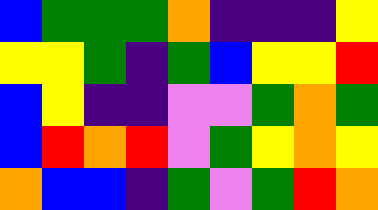[["blue", "green", "green", "green", "orange", "indigo", "indigo", "indigo", "yellow"], ["yellow", "yellow", "green", "indigo", "green", "blue", "yellow", "yellow", "red"], ["blue", "yellow", "indigo", "indigo", "violet", "violet", "green", "orange", "green"], ["blue", "red", "orange", "red", "violet", "green", "yellow", "orange", "yellow"], ["orange", "blue", "blue", "indigo", "green", "violet", "green", "red", "orange"]]